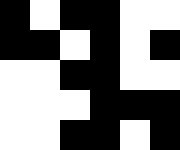[["black", "white", "black", "black", "white", "white"], ["black", "black", "white", "black", "white", "black"], ["white", "white", "black", "black", "white", "white"], ["white", "white", "white", "black", "black", "black"], ["white", "white", "black", "black", "white", "black"]]